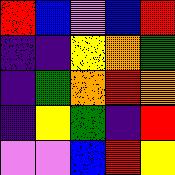[["red", "blue", "violet", "blue", "red"], ["indigo", "indigo", "yellow", "orange", "green"], ["indigo", "green", "orange", "red", "orange"], ["indigo", "yellow", "green", "indigo", "red"], ["violet", "violet", "blue", "red", "yellow"]]